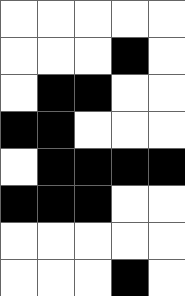[["white", "white", "white", "white", "white"], ["white", "white", "white", "black", "white"], ["white", "black", "black", "white", "white"], ["black", "black", "white", "white", "white"], ["white", "black", "black", "black", "black"], ["black", "black", "black", "white", "white"], ["white", "white", "white", "white", "white"], ["white", "white", "white", "black", "white"]]